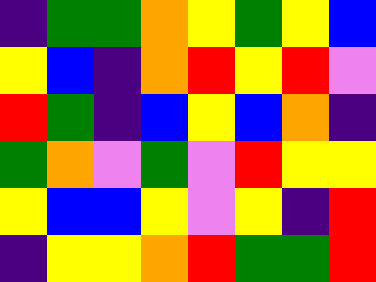[["indigo", "green", "green", "orange", "yellow", "green", "yellow", "blue"], ["yellow", "blue", "indigo", "orange", "red", "yellow", "red", "violet"], ["red", "green", "indigo", "blue", "yellow", "blue", "orange", "indigo"], ["green", "orange", "violet", "green", "violet", "red", "yellow", "yellow"], ["yellow", "blue", "blue", "yellow", "violet", "yellow", "indigo", "red"], ["indigo", "yellow", "yellow", "orange", "red", "green", "green", "red"]]